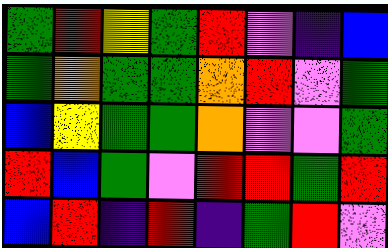[["green", "red", "yellow", "green", "red", "violet", "indigo", "blue"], ["green", "orange", "green", "green", "orange", "red", "violet", "green"], ["blue", "yellow", "green", "green", "orange", "violet", "violet", "green"], ["red", "blue", "green", "violet", "red", "red", "green", "red"], ["blue", "red", "indigo", "red", "indigo", "green", "red", "violet"]]